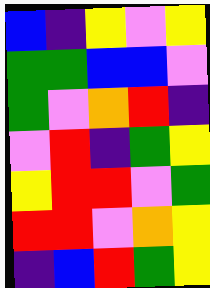[["blue", "indigo", "yellow", "violet", "yellow"], ["green", "green", "blue", "blue", "violet"], ["green", "violet", "orange", "red", "indigo"], ["violet", "red", "indigo", "green", "yellow"], ["yellow", "red", "red", "violet", "green"], ["red", "red", "violet", "orange", "yellow"], ["indigo", "blue", "red", "green", "yellow"]]